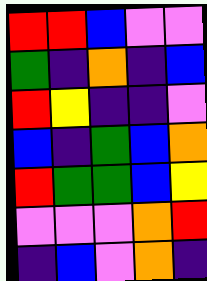[["red", "red", "blue", "violet", "violet"], ["green", "indigo", "orange", "indigo", "blue"], ["red", "yellow", "indigo", "indigo", "violet"], ["blue", "indigo", "green", "blue", "orange"], ["red", "green", "green", "blue", "yellow"], ["violet", "violet", "violet", "orange", "red"], ["indigo", "blue", "violet", "orange", "indigo"]]